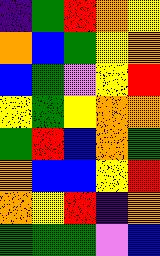[["indigo", "green", "red", "orange", "yellow"], ["orange", "blue", "green", "yellow", "orange"], ["blue", "green", "violet", "yellow", "red"], ["yellow", "green", "yellow", "orange", "orange"], ["green", "red", "blue", "orange", "green"], ["orange", "blue", "blue", "yellow", "red"], ["orange", "yellow", "red", "indigo", "orange"], ["green", "green", "green", "violet", "blue"]]